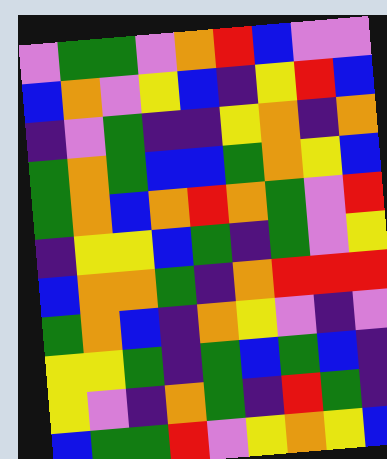[["violet", "green", "green", "violet", "orange", "red", "blue", "violet", "violet"], ["blue", "orange", "violet", "yellow", "blue", "indigo", "yellow", "red", "blue"], ["indigo", "violet", "green", "indigo", "indigo", "yellow", "orange", "indigo", "orange"], ["green", "orange", "green", "blue", "blue", "green", "orange", "yellow", "blue"], ["green", "orange", "blue", "orange", "red", "orange", "green", "violet", "red"], ["indigo", "yellow", "yellow", "blue", "green", "indigo", "green", "violet", "yellow"], ["blue", "orange", "orange", "green", "indigo", "orange", "red", "red", "red"], ["green", "orange", "blue", "indigo", "orange", "yellow", "violet", "indigo", "violet"], ["yellow", "yellow", "green", "indigo", "green", "blue", "green", "blue", "indigo"], ["yellow", "violet", "indigo", "orange", "green", "indigo", "red", "green", "indigo"], ["blue", "green", "green", "red", "violet", "yellow", "orange", "yellow", "blue"]]